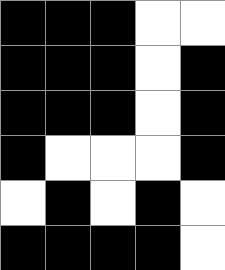[["black", "black", "black", "white", "white"], ["black", "black", "black", "white", "black"], ["black", "black", "black", "white", "black"], ["black", "white", "white", "white", "black"], ["white", "black", "white", "black", "white"], ["black", "black", "black", "black", "white"]]